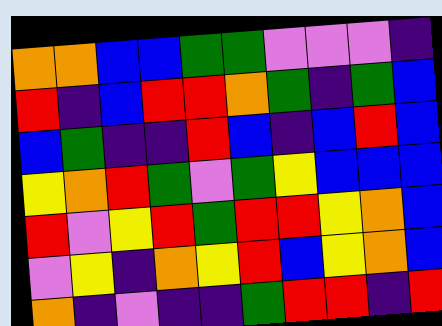[["orange", "orange", "blue", "blue", "green", "green", "violet", "violet", "violet", "indigo"], ["red", "indigo", "blue", "red", "red", "orange", "green", "indigo", "green", "blue"], ["blue", "green", "indigo", "indigo", "red", "blue", "indigo", "blue", "red", "blue"], ["yellow", "orange", "red", "green", "violet", "green", "yellow", "blue", "blue", "blue"], ["red", "violet", "yellow", "red", "green", "red", "red", "yellow", "orange", "blue"], ["violet", "yellow", "indigo", "orange", "yellow", "red", "blue", "yellow", "orange", "blue"], ["orange", "indigo", "violet", "indigo", "indigo", "green", "red", "red", "indigo", "red"]]